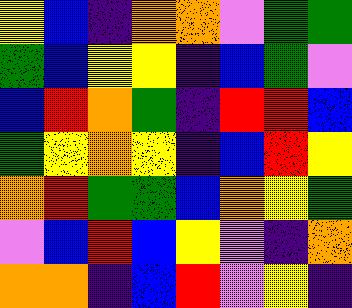[["yellow", "blue", "indigo", "orange", "orange", "violet", "green", "green"], ["green", "blue", "yellow", "yellow", "indigo", "blue", "green", "violet"], ["blue", "red", "orange", "green", "indigo", "red", "red", "blue"], ["green", "yellow", "orange", "yellow", "indigo", "blue", "red", "yellow"], ["orange", "red", "green", "green", "blue", "orange", "yellow", "green"], ["violet", "blue", "red", "blue", "yellow", "violet", "indigo", "orange"], ["orange", "orange", "indigo", "blue", "red", "violet", "yellow", "indigo"]]